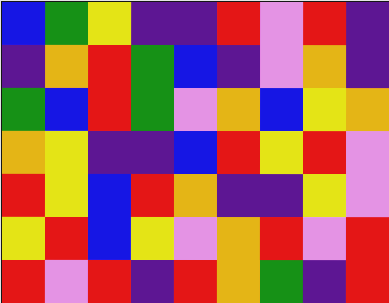[["blue", "green", "yellow", "indigo", "indigo", "red", "violet", "red", "indigo"], ["indigo", "orange", "red", "green", "blue", "indigo", "violet", "orange", "indigo"], ["green", "blue", "red", "green", "violet", "orange", "blue", "yellow", "orange"], ["orange", "yellow", "indigo", "indigo", "blue", "red", "yellow", "red", "violet"], ["red", "yellow", "blue", "red", "orange", "indigo", "indigo", "yellow", "violet"], ["yellow", "red", "blue", "yellow", "violet", "orange", "red", "violet", "red"], ["red", "violet", "red", "indigo", "red", "orange", "green", "indigo", "red"]]